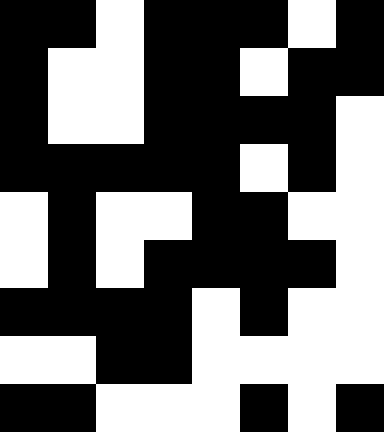[["black", "black", "white", "black", "black", "black", "white", "black"], ["black", "white", "white", "black", "black", "white", "black", "black"], ["black", "white", "white", "black", "black", "black", "black", "white"], ["black", "black", "black", "black", "black", "white", "black", "white"], ["white", "black", "white", "white", "black", "black", "white", "white"], ["white", "black", "white", "black", "black", "black", "black", "white"], ["black", "black", "black", "black", "white", "black", "white", "white"], ["white", "white", "black", "black", "white", "white", "white", "white"], ["black", "black", "white", "white", "white", "black", "white", "black"]]